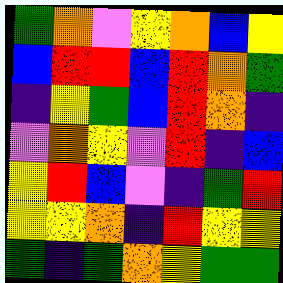[["green", "orange", "violet", "yellow", "orange", "blue", "yellow"], ["blue", "red", "red", "blue", "red", "orange", "green"], ["indigo", "yellow", "green", "blue", "red", "orange", "indigo"], ["violet", "orange", "yellow", "violet", "red", "indigo", "blue"], ["yellow", "red", "blue", "violet", "indigo", "green", "red"], ["yellow", "yellow", "orange", "indigo", "red", "yellow", "yellow"], ["green", "indigo", "green", "orange", "yellow", "green", "green"]]